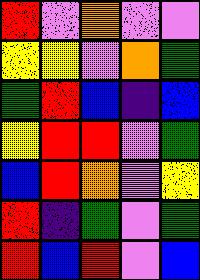[["red", "violet", "orange", "violet", "violet"], ["yellow", "yellow", "violet", "orange", "green"], ["green", "red", "blue", "indigo", "blue"], ["yellow", "red", "red", "violet", "green"], ["blue", "red", "orange", "violet", "yellow"], ["red", "indigo", "green", "violet", "green"], ["red", "blue", "red", "violet", "blue"]]